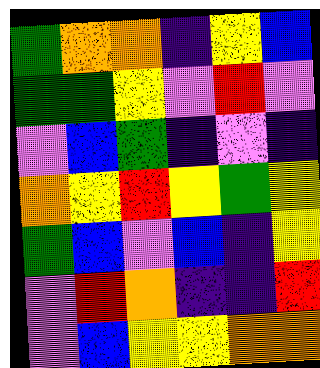[["green", "orange", "orange", "indigo", "yellow", "blue"], ["green", "green", "yellow", "violet", "red", "violet"], ["violet", "blue", "green", "indigo", "violet", "indigo"], ["orange", "yellow", "red", "yellow", "green", "yellow"], ["green", "blue", "violet", "blue", "indigo", "yellow"], ["violet", "red", "orange", "indigo", "indigo", "red"], ["violet", "blue", "yellow", "yellow", "orange", "orange"]]